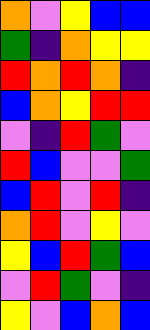[["orange", "violet", "yellow", "blue", "blue"], ["green", "indigo", "orange", "yellow", "yellow"], ["red", "orange", "red", "orange", "indigo"], ["blue", "orange", "yellow", "red", "red"], ["violet", "indigo", "red", "green", "violet"], ["red", "blue", "violet", "violet", "green"], ["blue", "red", "violet", "red", "indigo"], ["orange", "red", "violet", "yellow", "violet"], ["yellow", "blue", "red", "green", "blue"], ["violet", "red", "green", "violet", "indigo"], ["yellow", "violet", "blue", "orange", "blue"]]